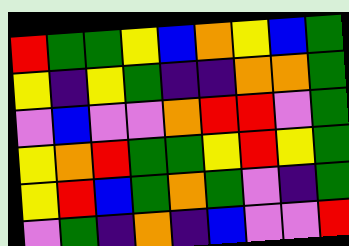[["red", "green", "green", "yellow", "blue", "orange", "yellow", "blue", "green"], ["yellow", "indigo", "yellow", "green", "indigo", "indigo", "orange", "orange", "green"], ["violet", "blue", "violet", "violet", "orange", "red", "red", "violet", "green"], ["yellow", "orange", "red", "green", "green", "yellow", "red", "yellow", "green"], ["yellow", "red", "blue", "green", "orange", "green", "violet", "indigo", "green"], ["violet", "green", "indigo", "orange", "indigo", "blue", "violet", "violet", "red"]]